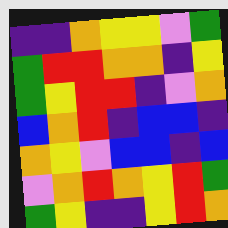[["indigo", "indigo", "orange", "yellow", "yellow", "violet", "green"], ["green", "red", "red", "orange", "orange", "indigo", "yellow"], ["green", "yellow", "red", "red", "indigo", "violet", "orange"], ["blue", "orange", "red", "indigo", "blue", "blue", "indigo"], ["orange", "yellow", "violet", "blue", "blue", "indigo", "blue"], ["violet", "orange", "red", "orange", "yellow", "red", "green"], ["green", "yellow", "indigo", "indigo", "yellow", "red", "orange"]]